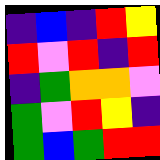[["indigo", "blue", "indigo", "red", "yellow"], ["red", "violet", "red", "indigo", "red"], ["indigo", "green", "orange", "orange", "violet"], ["green", "violet", "red", "yellow", "indigo"], ["green", "blue", "green", "red", "red"]]